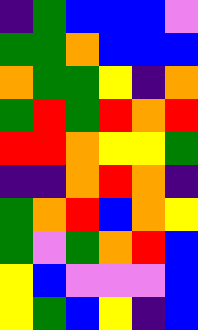[["indigo", "green", "blue", "blue", "blue", "violet"], ["green", "green", "orange", "blue", "blue", "blue"], ["orange", "green", "green", "yellow", "indigo", "orange"], ["green", "red", "green", "red", "orange", "red"], ["red", "red", "orange", "yellow", "yellow", "green"], ["indigo", "indigo", "orange", "red", "orange", "indigo"], ["green", "orange", "red", "blue", "orange", "yellow"], ["green", "violet", "green", "orange", "red", "blue"], ["yellow", "blue", "violet", "violet", "violet", "blue"], ["yellow", "green", "blue", "yellow", "indigo", "blue"]]